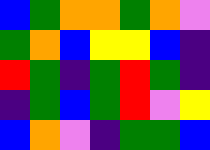[["blue", "green", "orange", "orange", "green", "orange", "violet"], ["green", "orange", "blue", "yellow", "yellow", "blue", "indigo"], ["red", "green", "indigo", "green", "red", "green", "indigo"], ["indigo", "green", "blue", "green", "red", "violet", "yellow"], ["blue", "orange", "violet", "indigo", "green", "green", "blue"]]